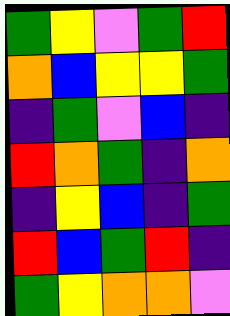[["green", "yellow", "violet", "green", "red"], ["orange", "blue", "yellow", "yellow", "green"], ["indigo", "green", "violet", "blue", "indigo"], ["red", "orange", "green", "indigo", "orange"], ["indigo", "yellow", "blue", "indigo", "green"], ["red", "blue", "green", "red", "indigo"], ["green", "yellow", "orange", "orange", "violet"]]